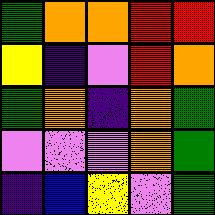[["green", "orange", "orange", "red", "red"], ["yellow", "indigo", "violet", "red", "orange"], ["green", "orange", "indigo", "orange", "green"], ["violet", "violet", "violet", "orange", "green"], ["indigo", "blue", "yellow", "violet", "green"]]